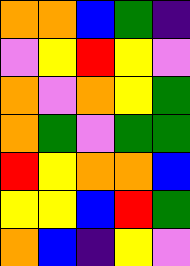[["orange", "orange", "blue", "green", "indigo"], ["violet", "yellow", "red", "yellow", "violet"], ["orange", "violet", "orange", "yellow", "green"], ["orange", "green", "violet", "green", "green"], ["red", "yellow", "orange", "orange", "blue"], ["yellow", "yellow", "blue", "red", "green"], ["orange", "blue", "indigo", "yellow", "violet"]]